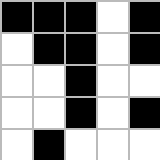[["black", "black", "black", "white", "black"], ["white", "black", "black", "white", "black"], ["white", "white", "black", "white", "white"], ["white", "white", "black", "white", "black"], ["white", "black", "white", "white", "white"]]